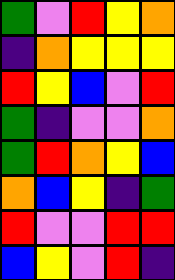[["green", "violet", "red", "yellow", "orange"], ["indigo", "orange", "yellow", "yellow", "yellow"], ["red", "yellow", "blue", "violet", "red"], ["green", "indigo", "violet", "violet", "orange"], ["green", "red", "orange", "yellow", "blue"], ["orange", "blue", "yellow", "indigo", "green"], ["red", "violet", "violet", "red", "red"], ["blue", "yellow", "violet", "red", "indigo"]]